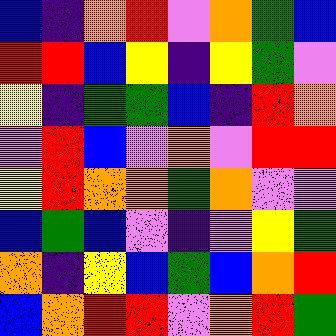[["blue", "indigo", "orange", "red", "violet", "orange", "green", "blue"], ["red", "red", "blue", "yellow", "indigo", "yellow", "green", "violet"], ["yellow", "indigo", "green", "green", "blue", "indigo", "red", "orange"], ["violet", "red", "blue", "violet", "orange", "violet", "red", "red"], ["yellow", "red", "orange", "orange", "green", "orange", "violet", "violet"], ["blue", "green", "blue", "violet", "indigo", "violet", "yellow", "green"], ["orange", "indigo", "yellow", "blue", "green", "blue", "orange", "red"], ["blue", "orange", "red", "red", "violet", "orange", "red", "green"]]